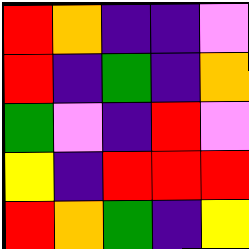[["red", "orange", "indigo", "indigo", "violet"], ["red", "indigo", "green", "indigo", "orange"], ["green", "violet", "indigo", "red", "violet"], ["yellow", "indigo", "red", "red", "red"], ["red", "orange", "green", "indigo", "yellow"]]